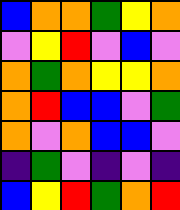[["blue", "orange", "orange", "green", "yellow", "orange"], ["violet", "yellow", "red", "violet", "blue", "violet"], ["orange", "green", "orange", "yellow", "yellow", "orange"], ["orange", "red", "blue", "blue", "violet", "green"], ["orange", "violet", "orange", "blue", "blue", "violet"], ["indigo", "green", "violet", "indigo", "violet", "indigo"], ["blue", "yellow", "red", "green", "orange", "red"]]